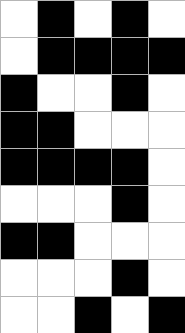[["white", "black", "white", "black", "white"], ["white", "black", "black", "black", "black"], ["black", "white", "white", "black", "white"], ["black", "black", "white", "white", "white"], ["black", "black", "black", "black", "white"], ["white", "white", "white", "black", "white"], ["black", "black", "white", "white", "white"], ["white", "white", "white", "black", "white"], ["white", "white", "black", "white", "black"]]